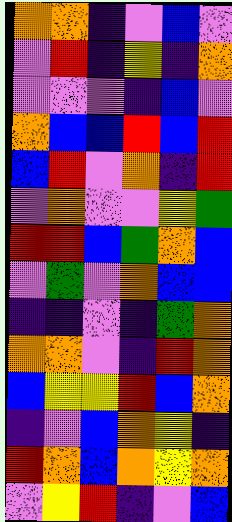[["orange", "orange", "indigo", "violet", "blue", "violet"], ["violet", "red", "indigo", "yellow", "indigo", "orange"], ["violet", "violet", "violet", "indigo", "blue", "violet"], ["orange", "blue", "blue", "red", "blue", "red"], ["blue", "red", "violet", "orange", "indigo", "red"], ["violet", "orange", "violet", "violet", "yellow", "green"], ["red", "red", "blue", "green", "orange", "blue"], ["violet", "green", "violet", "orange", "blue", "blue"], ["indigo", "indigo", "violet", "indigo", "green", "orange"], ["orange", "orange", "violet", "indigo", "red", "orange"], ["blue", "yellow", "yellow", "red", "blue", "orange"], ["indigo", "violet", "blue", "orange", "yellow", "indigo"], ["red", "orange", "blue", "orange", "yellow", "orange"], ["violet", "yellow", "red", "indigo", "violet", "blue"]]